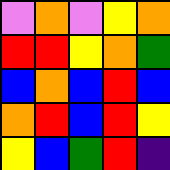[["violet", "orange", "violet", "yellow", "orange"], ["red", "red", "yellow", "orange", "green"], ["blue", "orange", "blue", "red", "blue"], ["orange", "red", "blue", "red", "yellow"], ["yellow", "blue", "green", "red", "indigo"]]